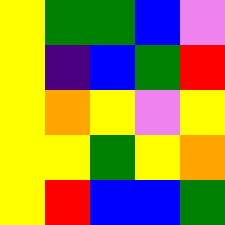[["yellow", "green", "green", "blue", "violet"], ["yellow", "indigo", "blue", "green", "red"], ["yellow", "orange", "yellow", "violet", "yellow"], ["yellow", "yellow", "green", "yellow", "orange"], ["yellow", "red", "blue", "blue", "green"]]